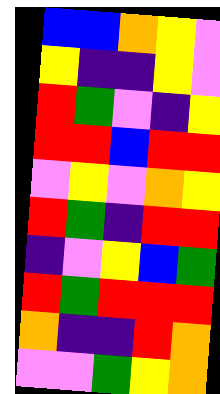[["blue", "blue", "orange", "yellow", "violet"], ["yellow", "indigo", "indigo", "yellow", "violet"], ["red", "green", "violet", "indigo", "yellow"], ["red", "red", "blue", "red", "red"], ["violet", "yellow", "violet", "orange", "yellow"], ["red", "green", "indigo", "red", "red"], ["indigo", "violet", "yellow", "blue", "green"], ["red", "green", "red", "red", "red"], ["orange", "indigo", "indigo", "red", "orange"], ["violet", "violet", "green", "yellow", "orange"]]